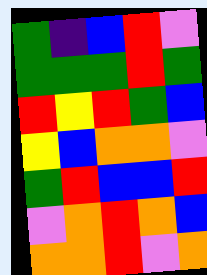[["green", "indigo", "blue", "red", "violet"], ["green", "green", "green", "red", "green"], ["red", "yellow", "red", "green", "blue"], ["yellow", "blue", "orange", "orange", "violet"], ["green", "red", "blue", "blue", "red"], ["violet", "orange", "red", "orange", "blue"], ["orange", "orange", "red", "violet", "orange"]]